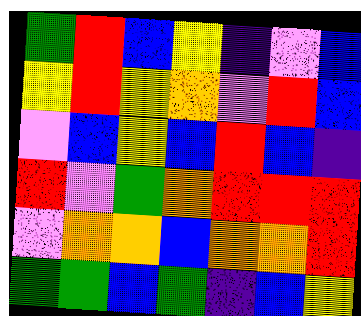[["green", "red", "blue", "yellow", "indigo", "violet", "blue"], ["yellow", "red", "yellow", "orange", "violet", "red", "blue"], ["violet", "blue", "yellow", "blue", "red", "blue", "indigo"], ["red", "violet", "green", "orange", "red", "red", "red"], ["violet", "orange", "orange", "blue", "orange", "orange", "red"], ["green", "green", "blue", "green", "indigo", "blue", "yellow"]]